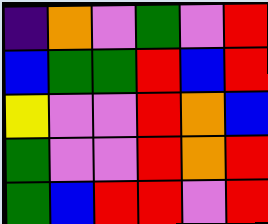[["indigo", "orange", "violet", "green", "violet", "red"], ["blue", "green", "green", "red", "blue", "red"], ["yellow", "violet", "violet", "red", "orange", "blue"], ["green", "violet", "violet", "red", "orange", "red"], ["green", "blue", "red", "red", "violet", "red"]]